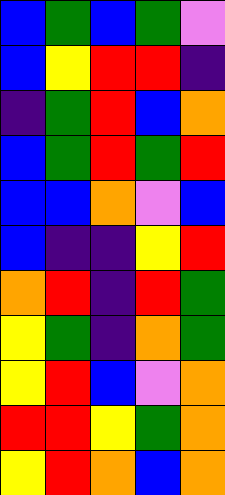[["blue", "green", "blue", "green", "violet"], ["blue", "yellow", "red", "red", "indigo"], ["indigo", "green", "red", "blue", "orange"], ["blue", "green", "red", "green", "red"], ["blue", "blue", "orange", "violet", "blue"], ["blue", "indigo", "indigo", "yellow", "red"], ["orange", "red", "indigo", "red", "green"], ["yellow", "green", "indigo", "orange", "green"], ["yellow", "red", "blue", "violet", "orange"], ["red", "red", "yellow", "green", "orange"], ["yellow", "red", "orange", "blue", "orange"]]